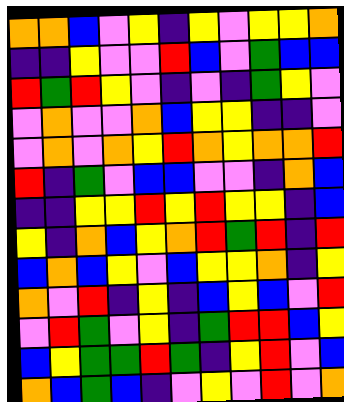[["orange", "orange", "blue", "violet", "yellow", "indigo", "yellow", "violet", "yellow", "yellow", "orange"], ["indigo", "indigo", "yellow", "violet", "violet", "red", "blue", "violet", "green", "blue", "blue"], ["red", "green", "red", "yellow", "violet", "indigo", "violet", "indigo", "green", "yellow", "violet"], ["violet", "orange", "violet", "violet", "orange", "blue", "yellow", "yellow", "indigo", "indigo", "violet"], ["violet", "orange", "violet", "orange", "yellow", "red", "orange", "yellow", "orange", "orange", "red"], ["red", "indigo", "green", "violet", "blue", "blue", "violet", "violet", "indigo", "orange", "blue"], ["indigo", "indigo", "yellow", "yellow", "red", "yellow", "red", "yellow", "yellow", "indigo", "blue"], ["yellow", "indigo", "orange", "blue", "yellow", "orange", "red", "green", "red", "indigo", "red"], ["blue", "orange", "blue", "yellow", "violet", "blue", "yellow", "yellow", "orange", "indigo", "yellow"], ["orange", "violet", "red", "indigo", "yellow", "indigo", "blue", "yellow", "blue", "violet", "red"], ["violet", "red", "green", "violet", "yellow", "indigo", "green", "red", "red", "blue", "yellow"], ["blue", "yellow", "green", "green", "red", "green", "indigo", "yellow", "red", "violet", "blue"], ["orange", "blue", "green", "blue", "indigo", "violet", "yellow", "violet", "red", "violet", "orange"]]